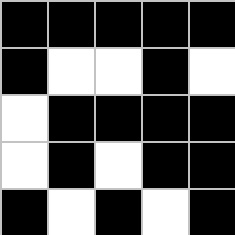[["black", "black", "black", "black", "black"], ["black", "white", "white", "black", "white"], ["white", "black", "black", "black", "black"], ["white", "black", "white", "black", "black"], ["black", "white", "black", "white", "black"]]